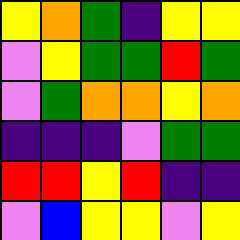[["yellow", "orange", "green", "indigo", "yellow", "yellow"], ["violet", "yellow", "green", "green", "red", "green"], ["violet", "green", "orange", "orange", "yellow", "orange"], ["indigo", "indigo", "indigo", "violet", "green", "green"], ["red", "red", "yellow", "red", "indigo", "indigo"], ["violet", "blue", "yellow", "yellow", "violet", "yellow"]]